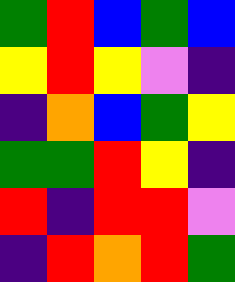[["green", "red", "blue", "green", "blue"], ["yellow", "red", "yellow", "violet", "indigo"], ["indigo", "orange", "blue", "green", "yellow"], ["green", "green", "red", "yellow", "indigo"], ["red", "indigo", "red", "red", "violet"], ["indigo", "red", "orange", "red", "green"]]